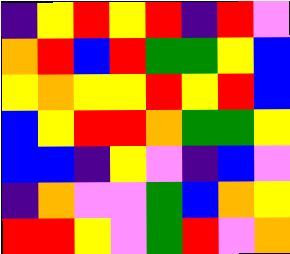[["indigo", "yellow", "red", "yellow", "red", "indigo", "red", "violet"], ["orange", "red", "blue", "red", "green", "green", "yellow", "blue"], ["yellow", "orange", "yellow", "yellow", "red", "yellow", "red", "blue"], ["blue", "yellow", "red", "red", "orange", "green", "green", "yellow"], ["blue", "blue", "indigo", "yellow", "violet", "indigo", "blue", "violet"], ["indigo", "orange", "violet", "violet", "green", "blue", "orange", "yellow"], ["red", "red", "yellow", "violet", "green", "red", "violet", "orange"]]